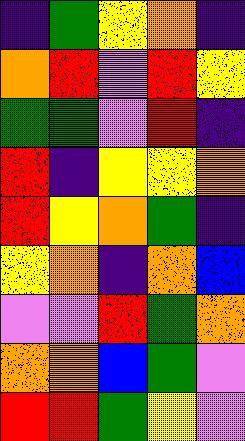[["indigo", "green", "yellow", "orange", "indigo"], ["orange", "red", "violet", "red", "yellow"], ["green", "green", "violet", "red", "indigo"], ["red", "indigo", "yellow", "yellow", "orange"], ["red", "yellow", "orange", "green", "indigo"], ["yellow", "orange", "indigo", "orange", "blue"], ["violet", "violet", "red", "green", "orange"], ["orange", "orange", "blue", "green", "violet"], ["red", "red", "green", "yellow", "violet"]]